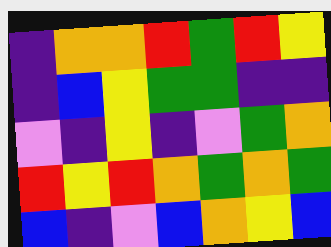[["indigo", "orange", "orange", "red", "green", "red", "yellow"], ["indigo", "blue", "yellow", "green", "green", "indigo", "indigo"], ["violet", "indigo", "yellow", "indigo", "violet", "green", "orange"], ["red", "yellow", "red", "orange", "green", "orange", "green"], ["blue", "indigo", "violet", "blue", "orange", "yellow", "blue"]]